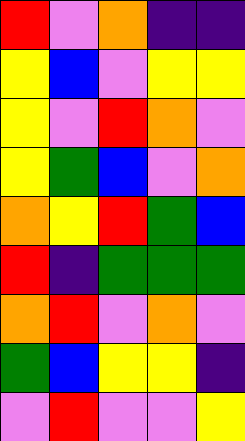[["red", "violet", "orange", "indigo", "indigo"], ["yellow", "blue", "violet", "yellow", "yellow"], ["yellow", "violet", "red", "orange", "violet"], ["yellow", "green", "blue", "violet", "orange"], ["orange", "yellow", "red", "green", "blue"], ["red", "indigo", "green", "green", "green"], ["orange", "red", "violet", "orange", "violet"], ["green", "blue", "yellow", "yellow", "indigo"], ["violet", "red", "violet", "violet", "yellow"]]